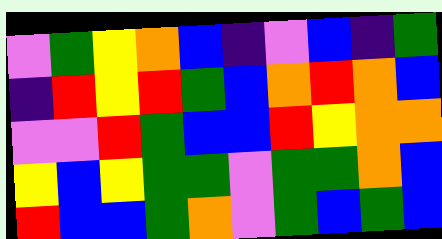[["violet", "green", "yellow", "orange", "blue", "indigo", "violet", "blue", "indigo", "green"], ["indigo", "red", "yellow", "red", "green", "blue", "orange", "red", "orange", "blue"], ["violet", "violet", "red", "green", "blue", "blue", "red", "yellow", "orange", "orange"], ["yellow", "blue", "yellow", "green", "green", "violet", "green", "green", "orange", "blue"], ["red", "blue", "blue", "green", "orange", "violet", "green", "blue", "green", "blue"]]